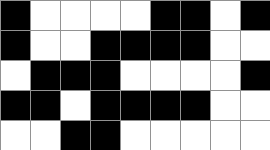[["black", "white", "white", "white", "white", "black", "black", "white", "black"], ["black", "white", "white", "black", "black", "black", "black", "white", "white"], ["white", "black", "black", "black", "white", "white", "white", "white", "black"], ["black", "black", "white", "black", "black", "black", "black", "white", "white"], ["white", "white", "black", "black", "white", "white", "white", "white", "white"]]